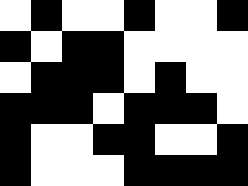[["white", "black", "white", "white", "black", "white", "white", "black"], ["black", "white", "black", "black", "white", "white", "white", "white"], ["white", "black", "black", "black", "white", "black", "white", "white"], ["black", "black", "black", "white", "black", "black", "black", "white"], ["black", "white", "white", "black", "black", "white", "white", "black"], ["black", "white", "white", "white", "black", "black", "black", "black"]]